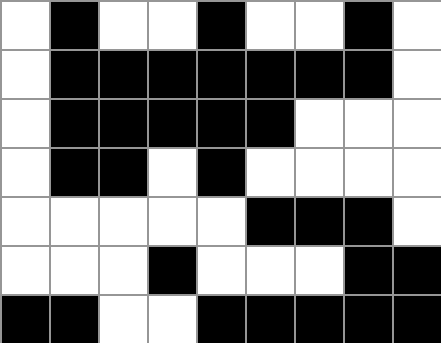[["white", "black", "white", "white", "black", "white", "white", "black", "white"], ["white", "black", "black", "black", "black", "black", "black", "black", "white"], ["white", "black", "black", "black", "black", "black", "white", "white", "white"], ["white", "black", "black", "white", "black", "white", "white", "white", "white"], ["white", "white", "white", "white", "white", "black", "black", "black", "white"], ["white", "white", "white", "black", "white", "white", "white", "black", "black"], ["black", "black", "white", "white", "black", "black", "black", "black", "black"]]